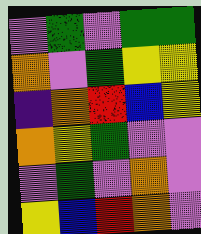[["violet", "green", "violet", "green", "green"], ["orange", "violet", "green", "yellow", "yellow"], ["indigo", "orange", "red", "blue", "yellow"], ["orange", "yellow", "green", "violet", "violet"], ["violet", "green", "violet", "orange", "violet"], ["yellow", "blue", "red", "orange", "violet"]]